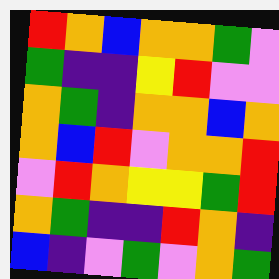[["red", "orange", "blue", "orange", "orange", "green", "violet"], ["green", "indigo", "indigo", "yellow", "red", "violet", "violet"], ["orange", "green", "indigo", "orange", "orange", "blue", "orange"], ["orange", "blue", "red", "violet", "orange", "orange", "red"], ["violet", "red", "orange", "yellow", "yellow", "green", "red"], ["orange", "green", "indigo", "indigo", "red", "orange", "indigo"], ["blue", "indigo", "violet", "green", "violet", "orange", "green"]]